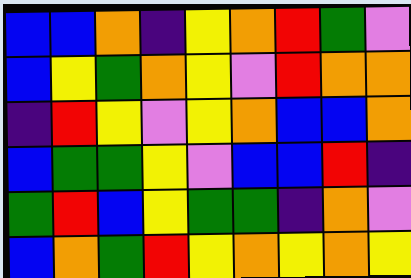[["blue", "blue", "orange", "indigo", "yellow", "orange", "red", "green", "violet"], ["blue", "yellow", "green", "orange", "yellow", "violet", "red", "orange", "orange"], ["indigo", "red", "yellow", "violet", "yellow", "orange", "blue", "blue", "orange"], ["blue", "green", "green", "yellow", "violet", "blue", "blue", "red", "indigo"], ["green", "red", "blue", "yellow", "green", "green", "indigo", "orange", "violet"], ["blue", "orange", "green", "red", "yellow", "orange", "yellow", "orange", "yellow"]]